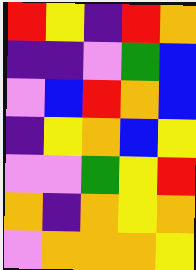[["red", "yellow", "indigo", "red", "orange"], ["indigo", "indigo", "violet", "green", "blue"], ["violet", "blue", "red", "orange", "blue"], ["indigo", "yellow", "orange", "blue", "yellow"], ["violet", "violet", "green", "yellow", "red"], ["orange", "indigo", "orange", "yellow", "orange"], ["violet", "orange", "orange", "orange", "yellow"]]